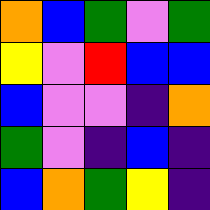[["orange", "blue", "green", "violet", "green"], ["yellow", "violet", "red", "blue", "blue"], ["blue", "violet", "violet", "indigo", "orange"], ["green", "violet", "indigo", "blue", "indigo"], ["blue", "orange", "green", "yellow", "indigo"]]